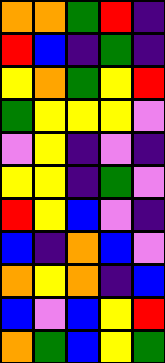[["orange", "orange", "green", "red", "indigo"], ["red", "blue", "indigo", "green", "indigo"], ["yellow", "orange", "green", "yellow", "red"], ["green", "yellow", "yellow", "yellow", "violet"], ["violet", "yellow", "indigo", "violet", "indigo"], ["yellow", "yellow", "indigo", "green", "violet"], ["red", "yellow", "blue", "violet", "indigo"], ["blue", "indigo", "orange", "blue", "violet"], ["orange", "yellow", "orange", "indigo", "blue"], ["blue", "violet", "blue", "yellow", "red"], ["orange", "green", "blue", "yellow", "green"]]